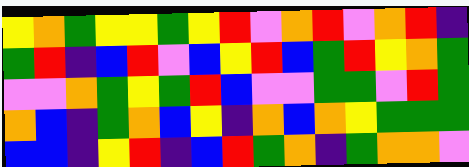[["yellow", "orange", "green", "yellow", "yellow", "green", "yellow", "red", "violet", "orange", "red", "violet", "orange", "red", "indigo"], ["green", "red", "indigo", "blue", "red", "violet", "blue", "yellow", "red", "blue", "green", "red", "yellow", "orange", "green"], ["violet", "violet", "orange", "green", "yellow", "green", "red", "blue", "violet", "violet", "green", "green", "violet", "red", "green"], ["orange", "blue", "indigo", "green", "orange", "blue", "yellow", "indigo", "orange", "blue", "orange", "yellow", "green", "green", "green"], ["blue", "blue", "indigo", "yellow", "red", "indigo", "blue", "red", "green", "orange", "indigo", "green", "orange", "orange", "violet"]]